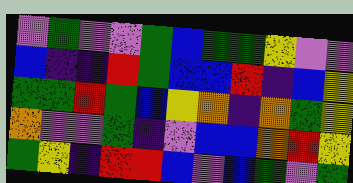[["violet", "green", "violet", "violet", "green", "blue", "green", "green", "yellow", "violet", "violet"], ["blue", "indigo", "indigo", "red", "green", "blue", "blue", "red", "indigo", "blue", "yellow"], ["green", "green", "red", "green", "blue", "yellow", "orange", "indigo", "orange", "green", "yellow"], ["orange", "violet", "violet", "green", "indigo", "violet", "blue", "blue", "orange", "red", "yellow"], ["green", "yellow", "indigo", "red", "red", "blue", "violet", "blue", "green", "violet", "green"]]